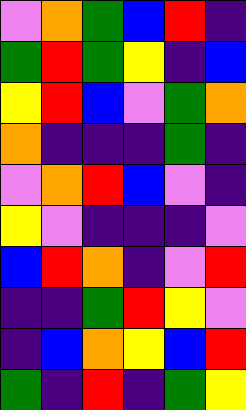[["violet", "orange", "green", "blue", "red", "indigo"], ["green", "red", "green", "yellow", "indigo", "blue"], ["yellow", "red", "blue", "violet", "green", "orange"], ["orange", "indigo", "indigo", "indigo", "green", "indigo"], ["violet", "orange", "red", "blue", "violet", "indigo"], ["yellow", "violet", "indigo", "indigo", "indigo", "violet"], ["blue", "red", "orange", "indigo", "violet", "red"], ["indigo", "indigo", "green", "red", "yellow", "violet"], ["indigo", "blue", "orange", "yellow", "blue", "red"], ["green", "indigo", "red", "indigo", "green", "yellow"]]